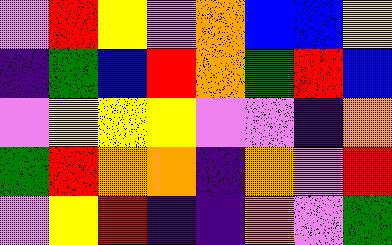[["violet", "red", "yellow", "violet", "orange", "blue", "blue", "yellow"], ["indigo", "green", "blue", "red", "orange", "green", "red", "blue"], ["violet", "yellow", "yellow", "yellow", "violet", "violet", "indigo", "orange"], ["green", "red", "orange", "orange", "indigo", "orange", "violet", "red"], ["violet", "yellow", "red", "indigo", "indigo", "orange", "violet", "green"]]